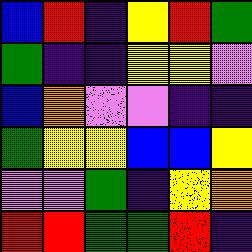[["blue", "red", "indigo", "yellow", "red", "green"], ["green", "indigo", "indigo", "yellow", "yellow", "violet"], ["blue", "orange", "violet", "violet", "indigo", "indigo"], ["green", "yellow", "yellow", "blue", "blue", "yellow"], ["violet", "violet", "green", "indigo", "yellow", "orange"], ["red", "red", "green", "green", "red", "indigo"]]